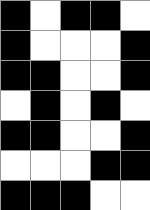[["black", "white", "black", "black", "white"], ["black", "white", "white", "white", "black"], ["black", "black", "white", "white", "black"], ["white", "black", "white", "black", "white"], ["black", "black", "white", "white", "black"], ["white", "white", "white", "black", "black"], ["black", "black", "black", "white", "white"]]